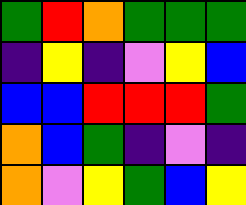[["green", "red", "orange", "green", "green", "green"], ["indigo", "yellow", "indigo", "violet", "yellow", "blue"], ["blue", "blue", "red", "red", "red", "green"], ["orange", "blue", "green", "indigo", "violet", "indigo"], ["orange", "violet", "yellow", "green", "blue", "yellow"]]